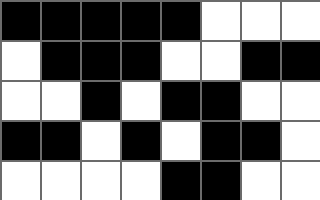[["black", "black", "black", "black", "black", "white", "white", "white"], ["white", "black", "black", "black", "white", "white", "black", "black"], ["white", "white", "black", "white", "black", "black", "white", "white"], ["black", "black", "white", "black", "white", "black", "black", "white"], ["white", "white", "white", "white", "black", "black", "white", "white"]]